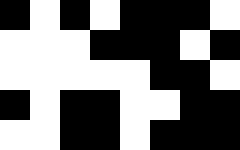[["black", "white", "black", "white", "black", "black", "black", "white"], ["white", "white", "white", "black", "black", "black", "white", "black"], ["white", "white", "white", "white", "white", "black", "black", "white"], ["black", "white", "black", "black", "white", "white", "black", "black"], ["white", "white", "black", "black", "white", "black", "black", "black"]]